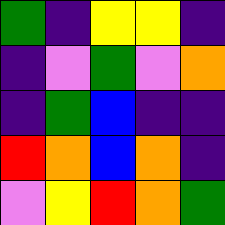[["green", "indigo", "yellow", "yellow", "indigo"], ["indigo", "violet", "green", "violet", "orange"], ["indigo", "green", "blue", "indigo", "indigo"], ["red", "orange", "blue", "orange", "indigo"], ["violet", "yellow", "red", "orange", "green"]]